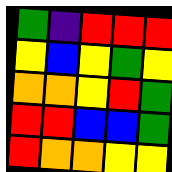[["green", "indigo", "red", "red", "red"], ["yellow", "blue", "yellow", "green", "yellow"], ["orange", "orange", "yellow", "red", "green"], ["red", "red", "blue", "blue", "green"], ["red", "orange", "orange", "yellow", "yellow"]]